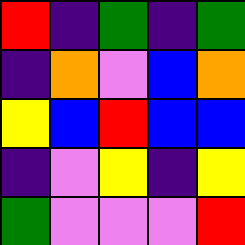[["red", "indigo", "green", "indigo", "green"], ["indigo", "orange", "violet", "blue", "orange"], ["yellow", "blue", "red", "blue", "blue"], ["indigo", "violet", "yellow", "indigo", "yellow"], ["green", "violet", "violet", "violet", "red"]]